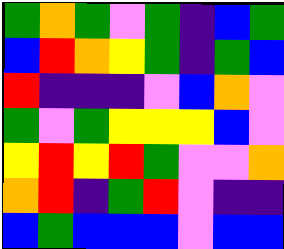[["green", "orange", "green", "violet", "green", "indigo", "blue", "green"], ["blue", "red", "orange", "yellow", "green", "indigo", "green", "blue"], ["red", "indigo", "indigo", "indigo", "violet", "blue", "orange", "violet"], ["green", "violet", "green", "yellow", "yellow", "yellow", "blue", "violet"], ["yellow", "red", "yellow", "red", "green", "violet", "violet", "orange"], ["orange", "red", "indigo", "green", "red", "violet", "indigo", "indigo"], ["blue", "green", "blue", "blue", "blue", "violet", "blue", "blue"]]